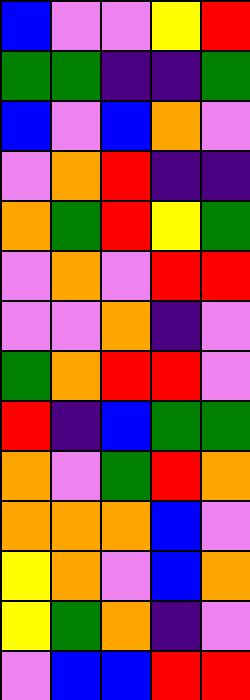[["blue", "violet", "violet", "yellow", "red"], ["green", "green", "indigo", "indigo", "green"], ["blue", "violet", "blue", "orange", "violet"], ["violet", "orange", "red", "indigo", "indigo"], ["orange", "green", "red", "yellow", "green"], ["violet", "orange", "violet", "red", "red"], ["violet", "violet", "orange", "indigo", "violet"], ["green", "orange", "red", "red", "violet"], ["red", "indigo", "blue", "green", "green"], ["orange", "violet", "green", "red", "orange"], ["orange", "orange", "orange", "blue", "violet"], ["yellow", "orange", "violet", "blue", "orange"], ["yellow", "green", "orange", "indigo", "violet"], ["violet", "blue", "blue", "red", "red"]]